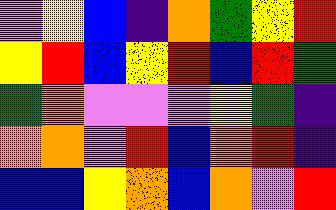[["violet", "yellow", "blue", "indigo", "orange", "green", "yellow", "red"], ["yellow", "red", "blue", "yellow", "red", "blue", "red", "green"], ["green", "orange", "violet", "violet", "violet", "yellow", "green", "indigo"], ["orange", "orange", "violet", "red", "blue", "orange", "red", "indigo"], ["blue", "blue", "yellow", "orange", "blue", "orange", "violet", "red"]]